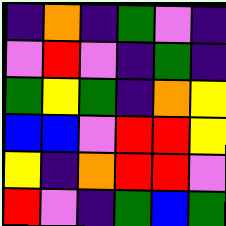[["indigo", "orange", "indigo", "green", "violet", "indigo"], ["violet", "red", "violet", "indigo", "green", "indigo"], ["green", "yellow", "green", "indigo", "orange", "yellow"], ["blue", "blue", "violet", "red", "red", "yellow"], ["yellow", "indigo", "orange", "red", "red", "violet"], ["red", "violet", "indigo", "green", "blue", "green"]]